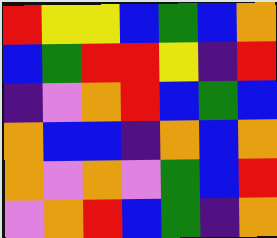[["red", "yellow", "yellow", "blue", "green", "blue", "orange"], ["blue", "green", "red", "red", "yellow", "indigo", "red"], ["indigo", "violet", "orange", "red", "blue", "green", "blue"], ["orange", "blue", "blue", "indigo", "orange", "blue", "orange"], ["orange", "violet", "orange", "violet", "green", "blue", "red"], ["violet", "orange", "red", "blue", "green", "indigo", "orange"]]